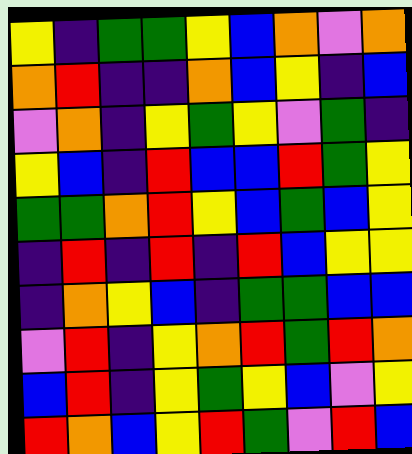[["yellow", "indigo", "green", "green", "yellow", "blue", "orange", "violet", "orange"], ["orange", "red", "indigo", "indigo", "orange", "blue", "yellow", "indigo", "blue"], ["violet", "orange", "indigo", "yellow", "green", "yellow", "violet", "green", "indigo"], ["yellow", "blue", "indigo", "red", "blue", "blue", "red", "green", "yellow"], ["green", "green", "orange", "red", "yellow", "blue", "green", "blue", "yellow"], ["indigo", "red", "indigo", "red", "indigo", "red", "blue", "yellow", "yellow"], ["indigo", "orange", "yellow", "blue", "indigo", "green", "green", "blue", "blue"], ["violet", "red", "indigo", "yellow", "orange", "red", "green", "red", "orange"], ["blue", "red", "indigo", "yellow", "green", "yellow", "blue", "violet", "yellow"], ["red", "orange", "blue", "yellow", "red", "green", "violet", "red", "blue"]]